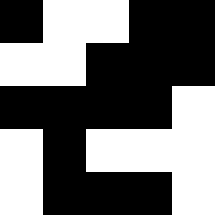[["black", "white", "white", "black", "black"], ["white", "white", "black", "black", "black"], ["black", "black", "black", "black", "white"], ["white", "black", "white", "white", "white"], ["white", "black", "black", "black", "white"]]